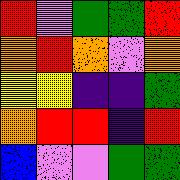[["red", "violet", "green", "green", "red"], ["orange", "red", "orange", "violet", "orange"], ["yellow", "yellow", "indigo", "indigo", "green"], ["orange", "red", "red", "indigo", "red"], ["blue", "violet", "violet", "green", "green"]]